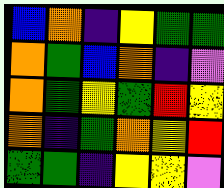[["blue", "orange", "indigo", "yellow", "green", "green"], ["orange", "green", "blue", "orange", "indigo", "violet"], ["orange", "green", "yellow", "green", "red", "yellow"], ["orange", "indigo", "green", "orange", "yellow", "red"], ["green", "green", "indigo", "yellow", "yellow", "violet"]]